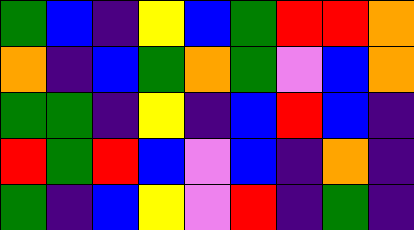[["green", "blue", "indigo", "yellow", "blue", "green", "red", "red", "orange"], ["orange", "indigo", "blue", "green", "orange", "green", "violet", "blue", "orange"], ["green", "green", "indigo", "yellow", "indigo", "blue", "red", "blue", "indigo"], ["red", "green", "red", "blue", "violet", "blue", "indigo", "orange", "indigo"], ["green", "indigo", "blue", "yellow", "violet", "red", "indigo", "green", "indigo"]]